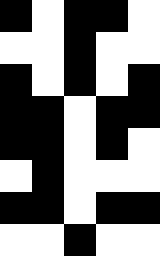[["black", "white", "black", "black", "white"], ["white", "white", "black", "white", "white"], ["black", "white", "black", "white", "black"], ["black", "black", "white", "black", "black"], ["black", "black", "white", "black", "white"], ["white", "black", "white", "white", "white"], ["black", "black", "white", "black", "black"], ["white", "white", "black", "white", "white"]]